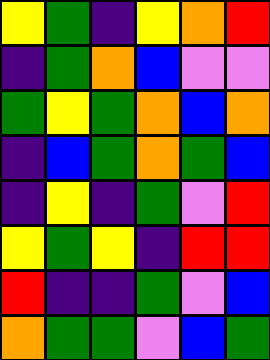[["yellow", "green", "indigo", "yellow", "orange", "red"], ["indigo", "green", "orange", "blue", "violet", "violet"], ["green", "yellow", "green", "orange", "blue", "orange"], ["indigo", "blue", "green", "orange", "green", "blue"], ["indigo", "yellow", "indigo", "green", "violet", "red"], ["yellow", "green", "yellow", "indigo", "red", "red"], ["red", "indigo", "indigo", "green", "violet", "blue"], ["orange", "green", "green", "violet", "blue", "green"]]